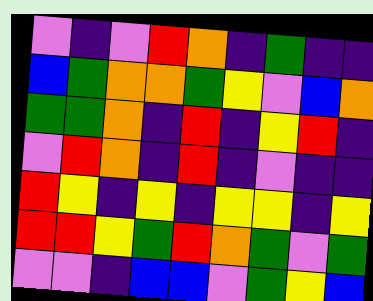[["violet", "indigo", "violet", "red", "orange", "indigo", "green", "indigo", "indigo"], ["blue", "green", "orange", "orange", "green", "yellow", "violet", "blue", "orange"], ["green", "green", "orange", "indigo", "red", "indigo", "yellow", "red", "indigo"], ["violet", "red", "orange", "indigo", "red", "indigo", "violet", "indigo", "indigo"], ["red", "yellow", "indigo", "yellow", "indigo", "yellow", "yellow", "indigo", "yellow"], ["red", "red", "yellow", "green", "red", "orange", "green", "violet", "green"], ["violet", "violet", "indigo", "blue", "blue", "violet", "green", "yellow", "blue"]]